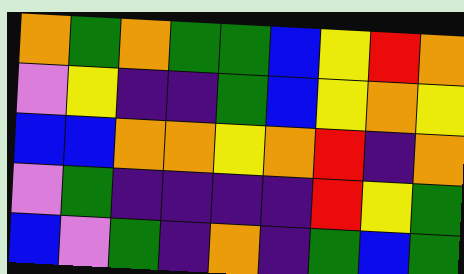[["orange", "green", "orange", "green", "green", "blue", "yellow", "red", "orange"], ["violet", "yellow", "indigo", "indigo", "green", "blue", "yellow", "orange", "yellow"], ["blue", "blue", "orange", "orange", "yellow", "orange", "red", "indigo", "orange"], ["violet", "green", "indigo", "indigo", "indigo", "indigo", "red", "yellow", "green"], ["blue", "violet", "green", "indigo", "orange", "indigo", "green", "blue", "green"]]